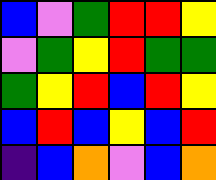[["blue", "violet", "green", "red", "red", "yellow"], ["violet", "green", "yellow", "red", "green", "green"], ["green", "yellow", "red", "blue", "red", "yellow"], ["blue", "red", "blue", "yellow", "blue", "red"], ["indigo", "blue", "orange", "violet", "blue", "orange"]]